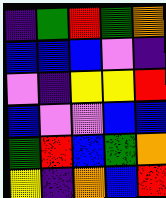[["indigo", "green", "red", "green", "orange"], ["blue", "blue", "blue", "violet", "indigo"], ["violet", "indigo", "yellow", "yellow", "red"], ["blue", "violet", "violet", "blue", "blue"], ["green", "red", "blue", "green", "orange"], ["yellow", "indigo", "orange", "blue", "red"]]